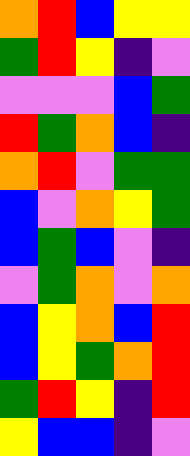[["orange", "red", "blue", "yellow", "yellow"], ["green", "red", "yellow", "indigo", "violet"], ["violet", "violet", "violet", "blue", "green"], ["red", "green", "orange", "blue", "indigo"], ["orange", "red", "violet", "green", "green"], ["blue", "violet", "orange", "yellow", "green"], ["blue", "green", "blue", "violet", "indigo"], ["violet", "green", "orange", "violet", "orange"], ["blue", "yellow", "orange", "blue", "red"], ["blue", "yellow", "green", "orange", "red"], ["green", "red", "yellow", "indigo", "red"], ["yellow", "blue", "blue", "indigo", "violet"]]